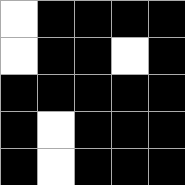[["white", "black", "black", "black", "black"], ["white", "black", "black", "white", "black"], ["black", "black", "black", "black", "black"], ["black", "white", "black", "black", "black"], ["black", "white", "black", "black", "black"]]